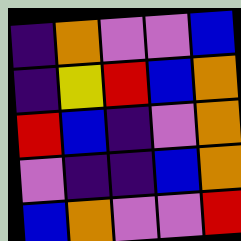[["indigo", "orange", "violet", "violet", "blue"], ["indigo", "yellow", "red", "blue", "orange"], ["red", "blue", "indigo", "violet", "orange"], ["violet", "indigo", "indigo", "blue", "orange"], ["blue", "orange", "violet", "violet", "red"]]